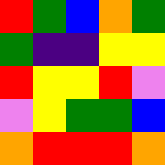[["red", "green", "blue", "orange", "green"], ["green", "indigo", "indigo", "yellow", "yellow"], ["red", "yellow", "yellow", "red", "violet"], ["violet", "yellow", "green", "green", "blue"], ["orange", "red", "red", "red", "orange"]]